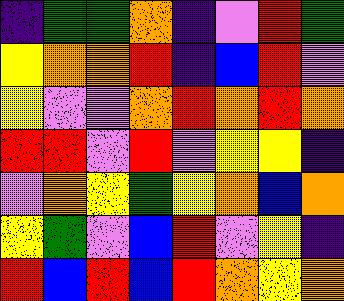[["indigo", "green", "green", "orange", "indigo", "violet", "red", "green"], ["yellow", "orange", "orange", "red", "indigo", "blue", "red", "violet"], ["yellow", "violet", "violet", "orange", "red", "orange", "red", "orange"], ["red", "red", "violet", "red", "violet", "yellow", "yellow", "indigo"], ["violet", "orange", "yellow", "green", "yellow", "orange", "blue", "orange"], ["yellow", "green", "violet", "blue", "red", "violet", "yellow", "indigo"], ["red", "blue", "red", "blue", "red", "orange", "yellow", "orange"]]